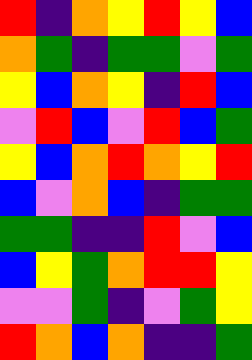[["red", "indigo", "orange", "yellow", "red", "yellow", "blue"], ["orange", "green", "indigo", "green", "green", "violet", "green"], ["yellow", "blue", "orange", "yellow", "indigo", "red", "blue"], ["violet", "red", "blue", "violet", "red", "blue", "green"], ["yellow", "blue", "orange", "red", "orange", "yellow", "red"], ["blue", "violet", "orange", "blue", "indigo", "green", "green"], ["green", "green", "indigo", "indigo", "red", "violet", "blue"], ["blue", "yellow", "green", "orange", "red", "red", "yellow"], ["violet", "violet", "green", "indigo", "violet", "green", "yellow"], ["red", "orange", "blue", "orange", "indigo", "indigo", "green"]]